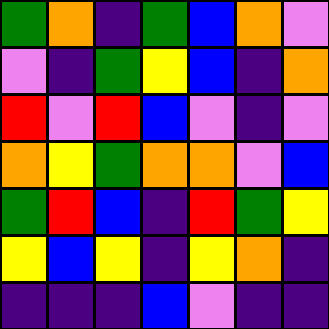[["green", "orange", "indigo", "green", "blue", "orange", "violet"], ["violet", "indigo", "green", "yellow", "blue", "indigo", "orange"], ["red", "violet", "red", "blue", "violet", "indigo", "violet"], ["orange", "yellow", "green", "orange", "orange", "violet", "blue"], ["green", "red", "blue", "indigo", "red", "green", "yellow"], ["yellow", "blue", "yellow", "indigo", "yellow", "orange", "indigo"], ["indigo", "indigo", "indigo", "blue", "violet", "indigo", "indigo"]]